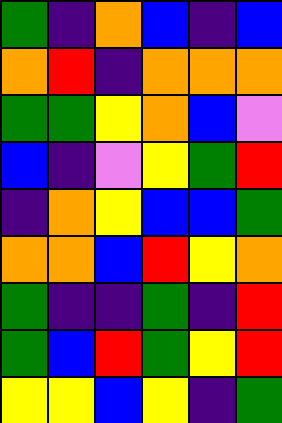[["green", "indigo", "orange", "blue", "indigo", "blue"], ["orange", "red", "indigo", "orange", "orange", "orange"], ["green", "green", "yellow", "orange", "blue", "violet"], ["blue", "indigo", "violet", "yellow", "green", "red"], ["indigo", "orange", "yellow", "blue", "blue", "green"], ["orange", "orange", "blue", "red", "yellow", "orange"], ["green", "indigo", "indigo", "green", "indigo", "red"], ["green", "blue", "red", "green", "yellow", "red"], ["yellow", "yellow", "blue", "yellow", "indigo", "green"]]